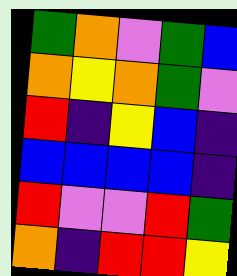[["green", "orange", "violet", "green", "blue"], ["orange", "yellow", "orange", "green", "violet"], ["red", "indigo", "yellow", "blue", "indigo"], ["blue", "blue", "blue", "blue", "indigo"], ["red", "violet", "violet", "red", "green"], ["orange", "indigo", "red", "red", "yellow"]]